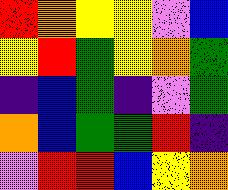[["red", "orange", "yellow", "yellow", "violet", "blue"], ["yellow", "red", "green", "yellow", "orange", "green"], ["indigo", "blue", "green", "indigo", "violet", "green"], ["orange", "blue", "green", "green", "red", "indigo"], ["violet", "red", "red", "blue", "yellow", "orange"]]